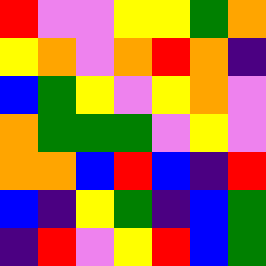[["red", "violet", "violet", "yellow", "yellow", "green", "orange"], ["yellow", "orange", "violet", "orange", "red", "orange", "indigo"], ["blue", "green", "yellow", "violet", "yellow", "orange", "violet"], ["orange", "green", "green", "green", "violet", "yellow", "violet"], ["orange", "orange", "blue", "red", "blue", "indigo", "red"], ["blue", "indigo", "yellow", "green", "indigo", "blue", "green"], ["indigo", "red", "violet", "yellow", "red", "blue", "green"]]